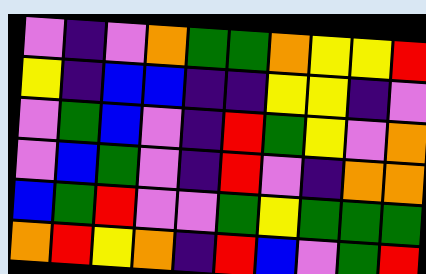[["violet", "indigo", "violet", "orange", "green", "green", "orange", "yellow", "yellow", "red"], ["yellow", "indigo", "blue", "blue", "indigo", "indigo", "yellow", "yellow", "indigo", "violet"], ["violet", "green", "blue", "violet", "indigo", "red", "green", "yellow", "violet", "orange"], ["violet", "blue", "green", "violet", "indigo", "red", "violet", "indigo", "orange", "orange"], ["blue", "green", "red", "violet", "violet", "green", "yellow", "green", "green", "green"], ["orange", "red", "yellow", "orange", "indigo", "red", "blue", "violet", "green", "red"]]